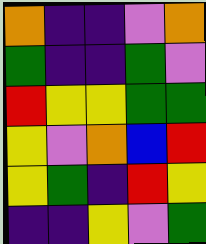[["orange", "indigo", "indigo", "violet", "orange"], ["green", "indigo", "indigo", "green", "violet"], ["red", "yellow", "yellow", "green", "green"], ["yellow", "violet", "orange", "blue", "red"], ["yellow", "green", "indigo", "red", "yellow"], ["indigo", "indigo", "yellow", "violet", "green"]]